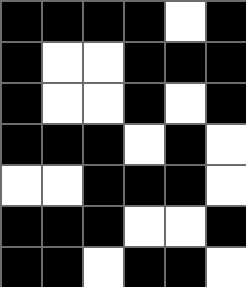[["black", "black", "black", "black", "white", "black"], ["black", "white", "white", "black", "black", "black"], ["black", "white", "white", "black", "white", "black"], ["black", "black", "black", "white", "black", "white"], ["white", "white", "black", "black", "black", "white"], ["black", "black", "black", "white", "white", "black"], ["black", "black", "white", "black", "black", "white"]]